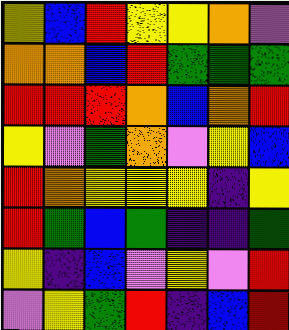[["yellow", "blue", "red", "yellow", "yellow", "orange", "violet"], ["orange", "orange", "blue", "red", "green", "green", "green"], ["red", "red", "red", "orange", "blue", "orange", "red"], ["yellow", "violet", "green", "orange", "violet", "yellow", "blue"], ["red", "orange", "yellow", "yellow", "yellow", "indigo", "yellow"], ["red", "green", "blue", "green", "indigo", "indigo", "green"], ["yellow", "indigo", "blue", "violet", "yellow", "violet", "red"], ["violet", "yellow", "green", "red", "indigo", "blue", "red"]]